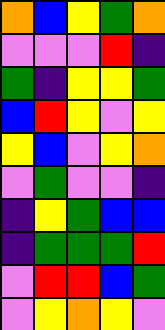[["orange", "blue", "yellow", "green", "orange"], ["violet", "violet", "violet", "red", "indigo"], ["green", "indigo", "yellow", "yellow", "green"], ["blue", "red", "yellow", "violet", "yellow"], ["yellow", "blue", "violet", "yellow", "orange"], ["violet", "green", "violet", "violet", "indigo"], ["indigo", "yellow", "green", "blue", "blue"], ["indigo", "green", "green", "green", "red"], ["violet", "red", "red", "blue", "green"], ["violet", "yellow", "orange", "yellow", "violet"]]